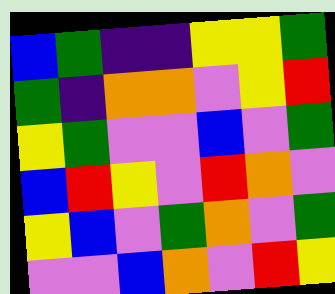[["blue", "green", "indigo", "indigo", "yellow", "yellow", "green"], ["green", "indigo", "orange", "orange", "violet", "yellow", "red"], ["yellow", "green", "violet", "violet", "blue", "violet", "green"], ["blue", "red", "yellow", "violet", "red", "orange", "violet"], ["yellow", "blue", "violet", "green", "orange", "violet", "green"], ["violet", "violet", "blue", "orange", "violet", "red", "yellow"]]